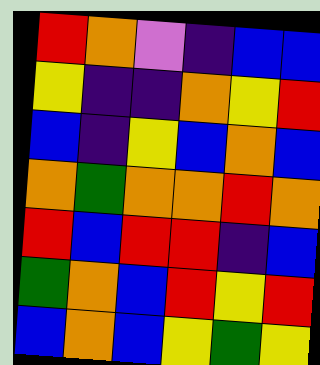[["red", "orange", "violet", "indigo", "blue", "blue"], ["yellow", "indigo", "indigo", "orange", "yellow", "red"], ["blue", "indigo", "yellow", "blue", "orange", "blue"], ["orange", "green", "orange", "orange", "red", "orange"], ["red", "blue", "red", "red", "indigo", "blue"], ["green", "orange", "blue", "red", "yellow", "red"], ["blue", "orange", "blue", "yellow", "green", "yellow"]]